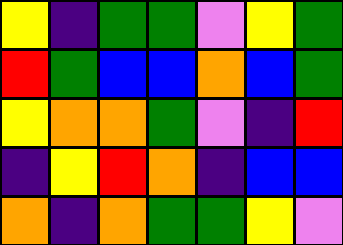[["yellow", "indigo", "green", "green", "violet", "yellow", "green"], ["red", "green", "blue", "blue", "orange", "blue", "green"], ["yellow", "orange", "orange", "green", "violet", "indigo", "red"], ["indigo", "yellow", "red", "orange", "indigo", "blue", "blue"], ["orange", "indigo", "orange", "green", "green", "yellow", "violet"]]